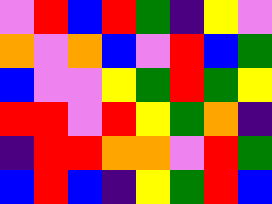[["violet", "red", "blue", "red", "green", "indigo", "yellow", "violet"], ["orange", "violet", "orange", "blue", "violet", "red", "blue", "green"], ["blue", "violet", "violet", "yellow", "green", "red", "green", "yellow"], ["red", "red", "violet", "red", "yellow", "green", "orange", "indigo"], ["indigo", "red", "red", "orange", "orange", "violet", "red", "green"], ["blue", "red", "blue", "indigo", "yellow", "green", "red", "blue"]]